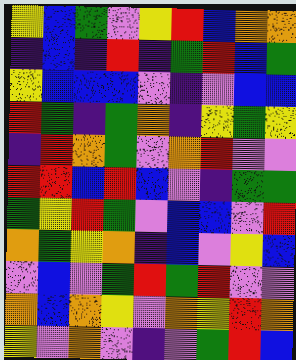[["yellow", "blue", "green", "violet", "yellow", "red", "blue", "orange", "orange"], ["indigo", "blue", "indigo", "red", "indigo", "green", "red", "blue", "green"], ["yellow", "blue", "blue", "blue", "violet", "indigo", "violet", "blue", "blue"], ["red", "green", "indigo", "green", "orange", "indigo", "yellow", "green", "yellow"], ["indigo", "red", "orange", "green", "violet", "orange", "red", "violet", "violet"], ["red", "red", "blue", "red", "blue", "violet", "indigo", "green", "green"], ["green", "yellow", "red", "green", "violet", "blue", "blue", "violet", "red"], ["orange", "green", "yellow", "orange", "indigo", "blue", "violet", "yellow", "blue"], ["violet", "blue", "violet", "green", "red", "green", "red", "violet", "violet"], ["orange", "blue", "orange", "yellow", "violet", "orange", "yellow", "red", "orange"], ["yellow", "violet", "orange", "violet", "indigo", "violet", "green", "red", "blue"]]